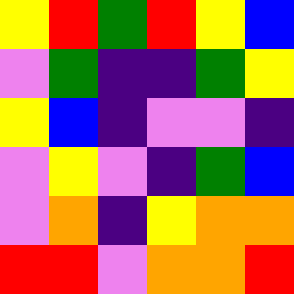[["yellow", "red", "green", "red", "yellow", "blue"], ["violet", "green", "indigo", "indigo", "green", "yellow"], ["yellow", "blue", "indigo", "violet", "violet", "indigo"], ["violet", "yellow", "violet", "indigo", "green", "blue"], ["violet", "orange", "indigo", "yellow", "orange", "orange"], ["red", "red", "violet", "orange", "orange", "red"]]